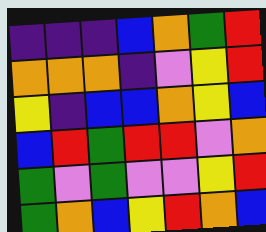[["indigo", "indigo", "indigo", "blue", "orange", "green", "red"], ["orange", "orange", "orange", "indigo", "violet", "yellow", "red"], ["yellow", "indigo", "blue", "blue", "orange", "yellow", "blue"], ["blue", "red", "green", "red", "red", "violet", "orange"], ["green", "violet", "green", "violet", "violet", "yellow", "red"], ["green", "orange", "blue", "yellow", "red", "orange", "blue"]]